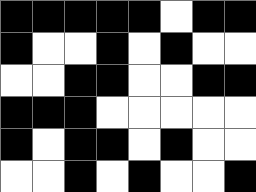[["black", "black", "black", "black", "black", "white", "black", "black"], ["black", "white", "white", "black", "white", "black", "white", "white"], ["white", "white", "black", "black", "white", "white", "black", "black"], ["black", "black", "black", "white", "white", "white", "white", "white"], ["black", "white", "black", "black", "white", "black", "white", "white"], ["white", "white", "black", "white", "black", "white", "white", "black"]]